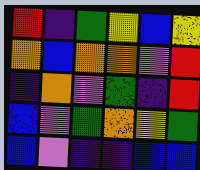[["red", "indigo", "green", "yellow", "blue", "yellow"], ["orange", "blue", "orange", "orange", "violet", "red"], ["indigo", "orange", "violet", "green", "indigo", "red"], ["blue", "violet", "green", "orange", "yellow", "green"], ["blue", "violet", "indigo", "indigo", "blue", "blue"]]